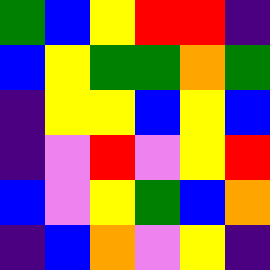[["green", "blue", "yellow", "red", "red", "indigo"], ["blue", "yellow", "green", "green", "orange", "green"], ["indigo", "yellow", "yellow", "blue", "yellow", "blue"], ["indigo", "violet", "red", "violet", "yellow", "red"], ["blue", "violet", "yellow", "green", "blue", "orange"], ["indigo", "blue", "orange", "violet", "yellow", "indigo"]]